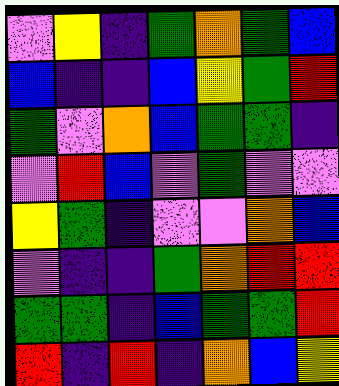[["violet", "yellow", "indigo", "green", "orange", "green", "blue"], ["blue", "indigo", "indigo", "blue", "yellow", "green", "red"], ["green", "violet", "orange", "blue", "green", "green", "indigo"], ["violet", "red", "blue", "violet", "green", "violet", "violet"], ["yellow", "green", "indigo", "violet", "violet", "orange", "blue"], ["violet", "indigo", "indigo", "green", "orange", "red", "red"], ["green", "green", "indigo", "blue", "green", "green", "red"], ["red", "indigo", "red", "indigo", "orange", "blue", "yellow"]]